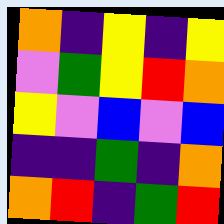[["orange", "indigo", "yellow", "indigo", "yellow"], ["violet", "green", "yellow", "red", "orange"], ["yellow", "violet", "blue", "violet", "blue"], ["indigo", "indigo", "green", "indigo", "orange"], ["orange", "red", "indigo", "green", "red"]]